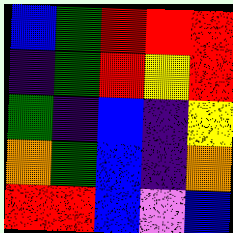[["blue", "green", "red", "red", "red"], ["indigo", "green", "red", "yellow", "red"], ["green", "indigo", "blue", "indigo", "yellow"], ["orange", "green", "blue", "indigo", "orange"], ["red", "red", "blue", "violet", "blue"]]